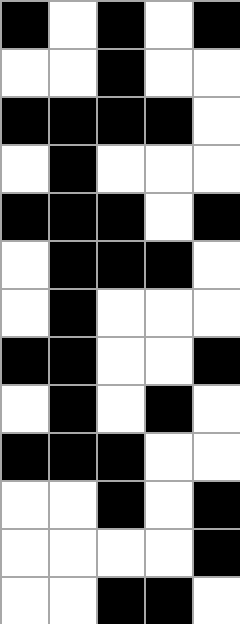[["black", "white", "black", "white", "black"], ["white", "white", "black", "white", "white"], ["black", "black", "black", "black", "white"], ["white", "black", "white", "white", "white"], ["black", "black", "black", "white", "black"], ["white", "black", "black", "black", "white"], ["white", "black", "white", "white", "white"], ["black", "black", "white", "white", "black"], ["white", "black", "white", "black", "white"], ["black", "black", "black", "white", "white"], ["white", "white", "black", "white", "black"], ["white", "white", "white", "white", "black"], ["white", "white", "black", "black", "white"]]